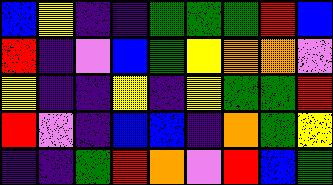[["blue", "yellow", "indigo", "indigo", "green", "green", "green", "red", "blue"], ["red", "indigo", "violet", "blue", "green", "yellow", "orange", "orange", "violet"], ["yellow", "indigo", "indigo", "yellow", "indigo", "yellow", "green", "green", "red"], ["red", "violet", "indigo", "blue", "blue", "indigo", "orange", "green", "yellow"], ["indigo", "indigo", "green", "red", "orange", "violet", "red", "blue", "green"]]